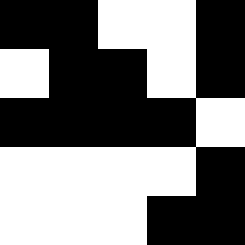[["black", "black", "white", "white", "black"], ["white", "black", "black", "white", "black"], ["black", "black", "black", "black", "white"], ["white", "white", "white", "white", "black"], ["white", "white", "white", "black", "black"]]